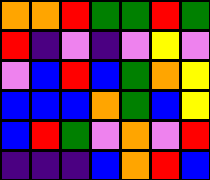[["orange", "orange", "red", "green", "green", "red", "green"], ["red", "indigo", "violet", "indigo", "violet", "yellow", "violet"], ["violet", "blue", "red", "blue", "green", "orange", "yellow"], ["blue", "blue", "blue", "orange", "green", "blue", "yellow"], ["blue", "red", "green", "violet", "orange", "violet", "red"], ["indigo", "indigo", "indigo", "blue", "orange", "red", "blue"]]